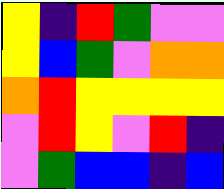[["yellow", "indigo", "red", "green", "violet", "violet"], ["yellow", "blue", "green", "violet", "orange", "orange"], ["orange", "red", "yellow", "yellow", "yellow", "yellow"], ["violet", "red", "yellow", "violet", "red", "indigo"], ["violet", "green", "blue", "blue", "indigo", "blue"]]